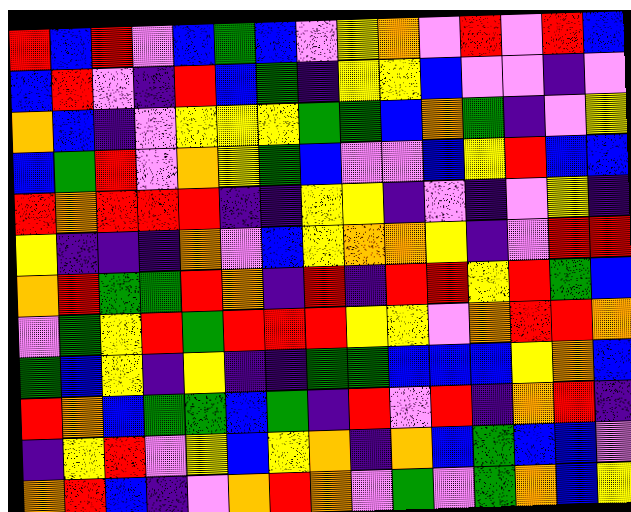[["red", "blue", "red", "violet", "blue", "green", "blue", "violet", "yellow", "orange", "violet", "red", "violet", "red", "blue"], ["blue", "red", "violet", "indigo", "red", "blue", "green", "indigo", "yellow", "yellow", "blue", "violet", "violet", "indigo", "violet"], ["orange", "blue", "indigo", "violet", "yellow", "yellow", "yellow", "green", "green", "blue", "orange", "green", "indigo", "violet", "yellow"], ["blue", "green", "red", "violet", "orange", "yellow", "green", "blue", "violet", "violet", "blue", "yellow", "red", "blue", "blue"], ["red", "orange", "red", "red", "red", "indigo", "indigo", "yellow", "yellow", "indigo", "violet", "indigo", "violet", "yellow", "indigo"], ["yellow", "indigo", "indigo", "indigo", "orange", "violet", "blue", "yellow", "orange", "orange", "yellow", "indigo", "violet", "red", "red"], ["orange", "red", "green", "green", "red", "orange", "indigo", "red", "indigo", "red", "red", "yellow", "red", "green", "blue"], ["violet", "green", "yellow", "red", "green", "red", "red", "red", "yellow", "yellow", "violet", "orange", "red", "red", "orange"], ["green", "blue", "yellow", "indigo", "yellow", "indigo", "indigo", "green", "green", "blue", "blue", "blue", "yellow", "orange", "blue"], ["red", "orange", "blue", "green", "green", "blue", "green", "indigo", "red", "violet", "red", "indigo", "orange", "red", "indigo"], ["indigo", "yellow", "red", "violet", "yellow", "blue", "yellow", "orange", "indigo", "orange", "blue", "green", "blue", "blue", "violet"], ["orange", "red", "blue", "indigo", "violet", "orange", "red", "orange", "violet", "green", "violet", "green", "orange", "blue", "yellow"]]